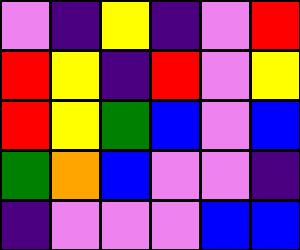[["violet", "indigo", "yellow", "indigo", "violet", "red"], ["red", "yellow", "indigo", "red", "violet", "yellow"], ["red", "yellow", "green", "blue", "violet", "blue"], ["green", "orange", "blue", "violet", "violet", "indigo"], ["indigo", "violet", "violet", "violet", "blue", "blue"]]